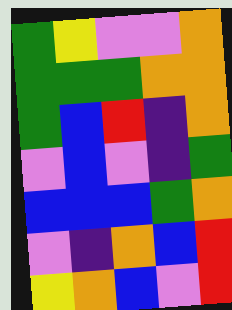[["green", "yellow", "violet", "violet", "orange"], ["green", "green", "green", "orange", "orange"], ["green", "blue", "red", "indigo", "orange"], ["violet", "blue", "violet", "indigo", "green"], ["blue", "blue", "blue", "green", "orange"], ["violet", "indigo", "orange", "blue", "red"], ["yellow", "orange", "blue", "violet", "red"]]